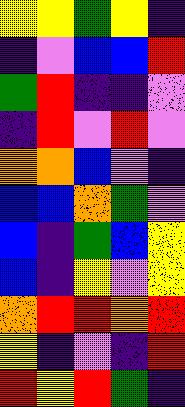[["yellow", "yellow", "green", "yellow", "indigo"], ["indigo", "violet", "blue", "blue", "red"], ["green", "red", "indigo", "indigo", "violet"], ["indigo", "red", "violet", "red", "violet"], ["orange", "orange", "blue", "violet", "indigo"], ["blue", "blue", "orange", "green", "violet"], ["blue", "indigo", "green", "blue", "yellow"], ["blue", "indigo", "yellow", "violet", "yellow"], ["orange", "red", "red", "orange", "red"], ["yellow", "indigo", "violet", "indigo", "red"], ["red", "yellow", "red", "green", "indigo"]]